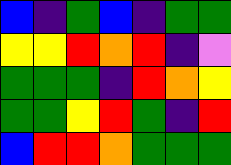[["blue", "indigo", "green", "blue", "indigo", "green", "green"], ["yellow", "yellow", "red", "orange", "red", "indigo", "violet"], ["green", "green", "green", "indigo", "red", "orange", "yellow"], ["green", "green", "yellow", "red", "green", "indigo", "red"], ["blue", "red", "red", "orange", "green", "green", "green"]]